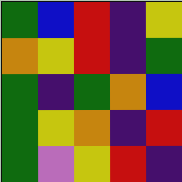[["green", "blue", "red", "indigo", "yellow"], ["orange", "yellow", "red", "indigo", "green"], ["green", "indigo", "green", "orange", "blue"], ["green", "yellow", "orange", "indigo", "red"], ["green", "violet", "yellow", "red", "indigo"]]